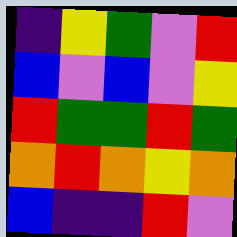[["indigo", "yellow", "green", "violet", "red"], ["blue", "violet", "blue", "violet", "yellow"], ["red", "green", "green", "red", "green"], ["orange", "red", "orange", "yellow", "orange"], ["blue", "indigo", "indigo", "red", "violet"]]